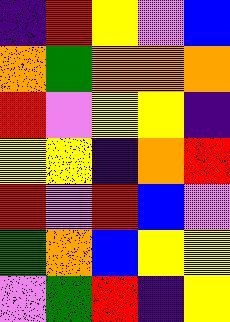[["indigo", "red", "yellow", "violet", "blue"], ["orange", "green", "orange", "orange", "orange"], ["red", "violet", "yellow", "yellow", "indigo"], ["yellow", "yellow", "indigo", "orange", "red"], ["red", "violet", "red", "blue", "violet"], ["green", "orange", "blue", "yellow", "yellow"], ["violet", "green", "red", "indigo", "yellow"]]